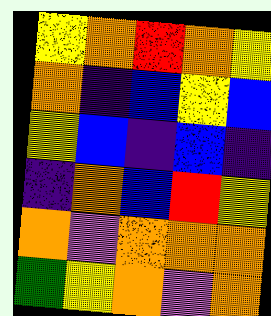[["yellow", "orange", "red", "orange", "yellow"], ["orange", "indigo", "blue", "yellow", "blue"], ["yellow", "blue", "indigo", "blue", "indigo"], ["indigo", "orange", "blue", "red", "yellow"], ["orange", "violet", "orange", "orange", "orange"], ["green", "yellow", "orange", "violet", "orange"]]